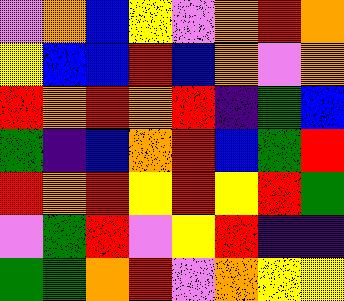[["violet", "orange", "blue", "yellow", "violet", "orange", "red", "orange"], ["yellow", "blue", "blue", "red", "blue", "orange", "violet", "orange"], ["red", "orange", "red", "orange", "red", "indigo", "green", "blue"], ["green", "indigo", "blue", "orange", "red", "blue", "green", "red"], ["red", "orange", "red", "yellow", "red", "yellow", "red", "green"], ["violet", "green", "red", "violet", "yellow", "red", "indigo", "indigo"], ["green", "green", "orange", "red", "violet", "orange", "yellow", "yellow"]]